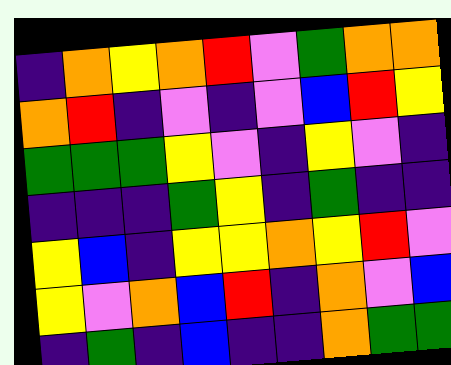[["indigo", "orange", "yellow", "orange", "red", "violet", "green", "orange", "orange"], ["orange", "red", "indigo", "violet", "indigo", "violet", "blue", "red", "yellow"], ["green", "green", "green", "yellow", "violet", "indigo", "yellow", "violet", "indigo"], ["indigo", "indigo", "indigo", "green", "yellow", "indigo", "green", "indigo", "indigo"], ["yellow", "blue", "indigo", "yellow", "yellow", "orange", "yellow", "red", "violet"], ["yellow", "violet", "orange", "blue", "red", "indigo", "orange", "violet", "blue"], ["indigo", "green", "indigo", "blue", "indigo", "indigo", "orange", "green", "green"]]